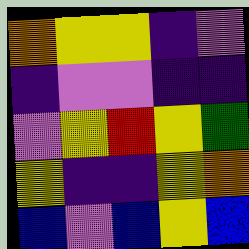[["orange", "yellow", "yellow", "indigo", "violet"], ["indigo", "violet", "violet", "indigo", "indigo"], ["violet", "yellow", "red", "yellow", "green"], ["yellow", "indigo", "indigo", "yellow", "orange"], ["blue", "violet", "blue", "yellow", "blue"]]